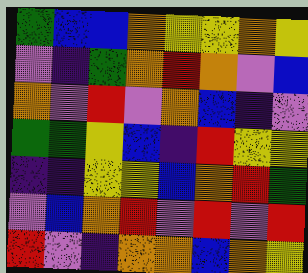[["green", "blue", "blue", "orange", "yellow", "yellow", "orange", "yellow"], ["violet", "indigo", "green", "orange", "red", "orange", "violet", "blue"], ["orange", "violet", "red", "violet", "orange", "blue", "indigo", "violet"], ["green", "green", "yellow", "blue", "indigo", "red", "yellow", "yellow"], ["indigo", "indigo", "yellow", "yellow", "blue", "orange", "red", "green"], ["violet", "blue", "orange", "red", "violet", "red", "violet", "red"], ["red", "violet", "indigo", "orange", "orange", "blue", "orange", "yellow"]]